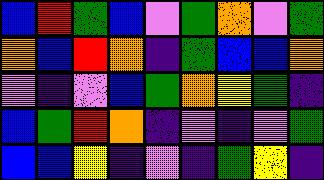[["blue", "red", "green", "blue", "violet", "green", "orange", "violet", "green"], ["orange", "blue", "red", "orange", "indigo", "green", "blue", "blue", "orange"], ["violet", "indigo", "violet", "blue", "green", "orange", "yellow", "green", "indigo"], ["blue", "green", "red", "orange", "indigo", "violet", "indigo", "violet", "green"], ["blue", "blue", "yellow", "indigo", "violet", "indigo", "green", "yellow", "indigo"]]